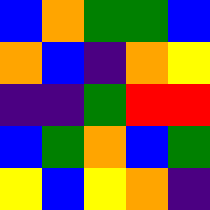[["blue", "orange", "green", "green", "blue"], ["orange", "blue", "indigo", "orange", "yellow"], ["indigo", "indigo", "green", "red", "red"], ["blue", "green", "orange", "blue", "green"], ["yellow", "blue", "yellow", "orange", "indigo"]]